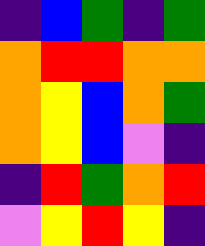[["indigo", "blue", "green", "indigo", "green"], ["orange", "red", "red", "orange", "orange"], ["orange", "yellow", "blue", "orange", "green"], ["orange", "yellow", "blue", "violet", "indigo"], ["indigo", "red", "green", "orange", "red"], ["violet", "yellow", "red", "yellow", "indigo"]]